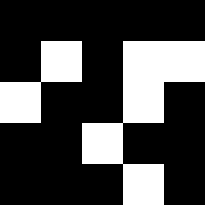[["black", "black", "black", "black", "black"], ["black", "white", "black", "white", "white"], ["white", "black", "black", "white", "black"], ["black", "black", "white", "black", "black"], ["black", "black", "black", "white", "black"]]